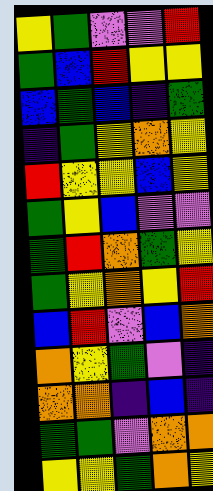[["yellow", "green", "violet", "violet", "red"], ["green", "blue", "red", "yellow", "yellow"], ["blue", "green", "blue", "indigo", "green"], ["indigo", "green", "yellow", "orange", "yellow"], ["red", "yellow", "yellow", "blue", "yellow"], ["green", "yellow", "blue", "violet", "violet"], ["green", "red", "orange", "green", "yellow"], ["green", "yellow", "orange", "yellow", "red"], ["blue", "red", "violet", "blue", "orange"], ["orange", "yellow", "green", "violet", "indigo"], ["orange", "orange", "indigo", "blue", "indigo"], ["green", "green", "violet", "orange", "orange"], ["yellow", "yellow", "green", "orange", "yellow"]]